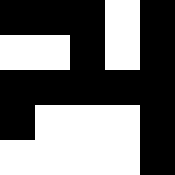[["black", "black", "black", "white", "black"], ["white", "white", "black", "white", "black"], ["black", "black", "black", "black", "black"], ["black", "white", "white", "white", "black"], ["white", "white", "white", "white", "black"]]